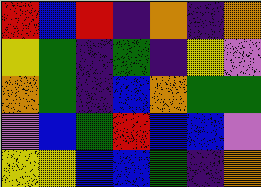[["red", "blue", "red", "indigo", "orange", "indigo", "orange"], ["yellow", "green", "indigo", "green", "indigo", "yellow", "violet"], ["orange", "green", "indigo", "blue", "orange", "green", "green"], ["violet", "blue", "green", "red", "blue", "blue", "violet"], ["yellow", "yellow", "blue", "blue", "green", "indigo", "orange"]]